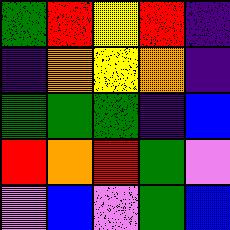[["green", "red", "yellow", "red", "indigo"], ["indigo", "orange", "yellow", "orange", "indigo"], ["green", "green", "green", "indigo", "blue"], ["red", "orange", "red", "green", "violet"], ["violet", "blue", "violet", "green", "blue"]]